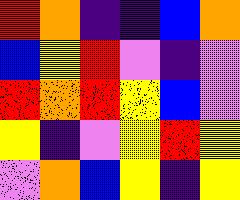[["red", "orange", "indigo", "indigo", "blue", "orange"], ["blue", "yellow", "red", "violet", "indigo", "violet"], ["red", "orange", "red", "yellow", "blue", "violet"], ["yellow", "indigo", "violet", "yellow", "red", "yellow"], ["violet", "orange", "blue", "yellow", "indigo", "yellow"]]